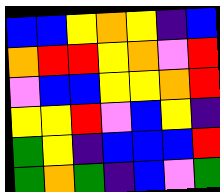[["blue", "blue", "yellow", "orange", "yellow", "indigo", "blue"], ["orange", "red", "red", "yellow", "orange", "violet", "red"], ["violet", "blue", "blue", "yellow", "yellow", "orange", "red"], ["yellow", "yellow", "red", "violet", "blue", "yellow", "indigo"], ["green", "yellow", "indigo", "blue", "blue", "blue", "red"], ["green", "orange", "green", "indigo", "blue", "violet", "green"]]